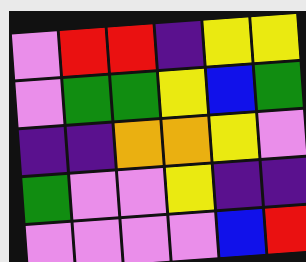[["violet", "red", "red", "indigo", "yellow", "yellow"], ["violet", "green", "green", "yellow", "blue", "green"], ["indigo", "indigo", "orange", "orange", "yellow", "violet"], ["green", "violet", "violet", "yellow", "indigo", "indigo"], ["violet", "violet", "violet", "violet", "blue", "red"]]